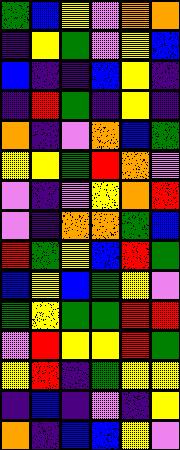[["green", "blue", "yellow", "violet", "orange", "orange"], ["indigo", "yellow", "green", "violet", "yellow", "blue"], ["blue", "indigo", "indigo", "blue", "yellow", "indigo"], ["indigo", "red", "green", "indigo", "yellow", "indigo"], ["orange", "indigo", "violet", "orange", "blue", "green"], ["yellow", "yellow", "green", "red", "orange", "violet"], ["violet", "indigo", "violet", "yellow", "orange", "red"], ["violet", "indigo", "orange", "orange", "green", "blue"], ["red", "green", "yellow", "blue", "red", "green"], ["blue", "yellow", "blue", "green", "yellow", "violet"], ["green", "yellow", "green", "green", "red", "red"], ["violet", "red", "yellow", "yellow", "red", "green"], ["yellow", "red", "indigo", "green", "yellow", "yellow"], ["indigo", "blue", "indigo", "violet", "indigo", "yellow"], ["orange", "indigo", "blue", "blue", "yellow", "violet"]]